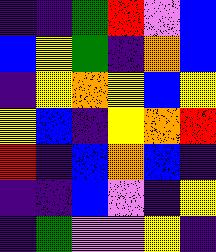[["indigo", "indigo", "green", "red", "violet", "blue"], ["blue", "yellow", "green", "indigo", "orange", "blue"], ["indigo", "yellow", "orange", "yellow", "blue", "yellow"], ["yellow", "blue", "indigo", "yellow", "orange", "red"], ["red", "indigo", "blue", "orange", "blue", "indigo"], ["indigo", "indigo", "blue", "violet", "indigo", "yellow"], ["indigo", "green", "violet", "violet", "yellow", "indigo"]]